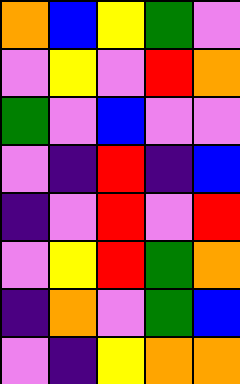[["orange", "blue", "yellow", "green", "violet"], ["violet", "yellow", "violet", "red", "orange"], ["green", "violet", "blue", "violet", "violet"], ["violet", "indigo", "red", "indigo", "blue"], ["indigo", "violet", "red", "violet", "red"], ["violet", "yellow", "red", "green", "orange"], ["indigo", "orange", "violet", "green", "blue"], ["violet", "indigo", "yellow", "orange", "orange"]]